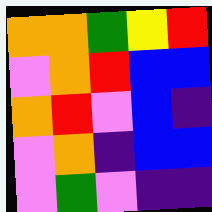[["orange", "orange", "green", "yellow", "red"], ["violet", "orange", "red", "blue", "blue"], ["orange", "red", "violet", "blue", "indigo"], ["violet", "orange", "indigo", "blue", "blue"], ["violet", "green", "violet", "indigo", "indigo"]]